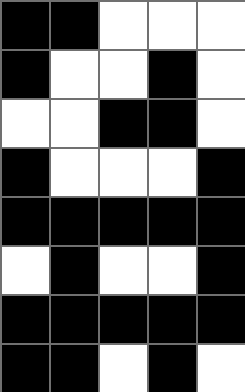[["black", "black", "white", "white", "white"], ["black", "white", "white", "black", "white"], ["white", "white", "black", "black", "white"], ["black", "white", "white", "white", "black"], ["black", "black", "black", "black", "black"], ["white", "black", "white", "white", "black"], ["black", "black", "black", "black", "black"], ["black", "black", "white", "black", "white"]]